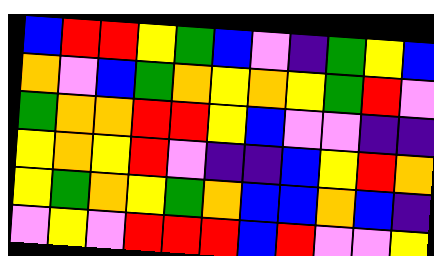[["blue", "red", "red", "yellow", "green", "blue", "violet", "indigo", "green", "yellow", "blue"], ["orange", "violet", "blue", "green", "orange", "yellow", "orange", "yellow", "green", "red", "violet"], ["green", "orange", "orange", "red", "red", "yellow", "blue", "violet", "violet", "indigo", "indigo"], ["yellow", "orange", "yellow", "red", "violet", "indigo", "indigo", "blue", "yellow", "red", "orange"], ["yellow", "green", "orange", "yellow", "green", "orange", "blue", "blue", "orange", "blue", "indigo"], ["violet", "yellow", "violet", "red", "red", "red", "blue", "red", "violet", "violet", "yellow"]]